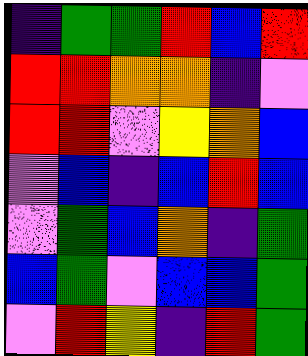[["indigo", "green", "green", "red", "blue", "red"], ["red", "red", "orange", "orange", "indigo", "violet"], ["red", "red", "violet", "yellow", "orange", "blue"], ["violet", "blue", "indigo", "blue", "red", "blue"], ["violet", "green", "blue", "orange", "indigo", "green"], ["blue", "green", "violet", "blue", "blue", "green"], ["violet", "red", "yellow", "indigo", "red", "green"]]